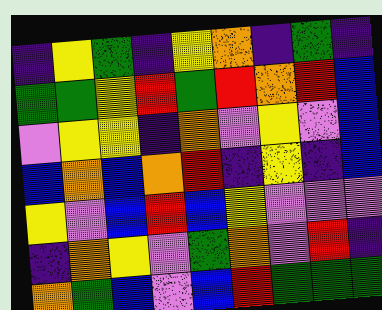[["indigo", "yellow", "green", "indigo", "yellow", "orange", "indigo", "green", "indigo"], ["green", "green", "yellow", "red", "green", "red", "orange", "red", "blue"], ["violet", "yellow", "yellow", "indigo", "orange", "violet", "yellow", "violet", "blue"], ["blue", "orange", "blue", "orange", "red", "indigo", "yellow", "indigo", "blue"], ["yellow", "violet", "blue", "red", "blue", "yellow", "violet", "violet", "violet"], ["indigo", "orange", "yellow", "violet", "green", "orange", "violet", "red", "indigo"], ["orange", "green", "blue", "violet", "blue", "red", "green", "green", "green"]]